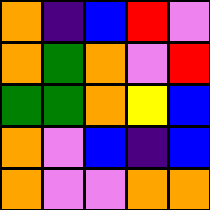[["orange", "indigo", "blue", "red", "violet"], ["orange", "green", "orange", "violet", "red"], ["green", "green", "orange", "yellow", "blue"], ["orange", "violet", "blue", "indigo", "blue"], ["orange", "violet", "violet", "orange", "orange"]]